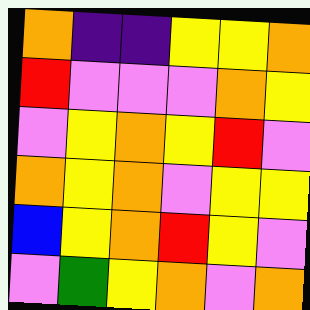[["orange", "indigo", "indigo", "yellow", "yellow", "orange"], ["red", "violet", "violet", "violet", "orange", "yellow"], ["violet", "yellow", "orange", "yellow", "red", "violet"], ["orange", "yellow", "orange", "violet", "yellow", "yellow"], ["blue", "yellow", "orange", "red", "yellow", "violet"], ["violet", "green", "yellow", "orange", "violet", "orange"]]